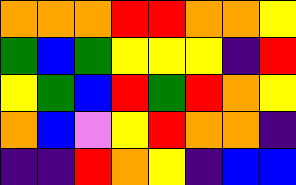[["orange", "orange", "orange", "red", "red", "orange", "orange", "yellow"], ["green", "blue", "green", "yellow", "yellow", "yellow", "indigo", "red"], ["yellow", "green", "blue", "red", "green", "red", "orange", "yellow"], ["orange", "blue", "violet", "yellow", "red", "orange", "orange", "indigo"], ["indigo", "indigo", "red", "orange", "yellow", "indigo", "blue", "blue"]]